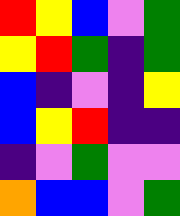[["red", "yellow", "blue", "violet", "green"], ["yellow", "red", "green", "indigo", "green"], ["blue", "indigo", "violet", "indigo", "yellow"], ["blue", "yellow", "red", "indigo", "indigo"], ["indigo", "violet", "green", "violet", "violet"], ["orange", "blue", "blue", "violet", "green"]]